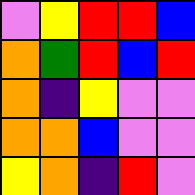[["violet", "yellow", "red", "red", "blue"], ["orange", "green", "red", "blue", "red"], ["orange", "indigo", "yellow", "violet", "violet"], ["orange", "orange", "blue", "violet", "violet"], ["yellow", "orange", "indigo", "red", "violet"]]